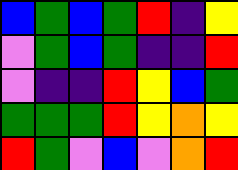[["blue", "green", "blue", "green", "red", "indigo", "yellow"], ["violet", "green", "blue", "green", "indigo", "indigo", "red"], ["violet", "indigo", "indigo", "red", "yellow", "blue", "green"], ["green", "green", "green", "red", "yellow", "orange", "yellow"], ["red", "green", "violet", "blue", "violet", "orange", "red"]]